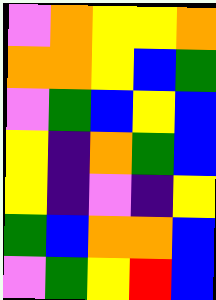[["violet", "orange", "yellow", "yellow", "orange"], ["orange", "orange", "yellow", "blue", "green"], ["violet", "green", "blue", "yellow", "blue"], ["yellow", "indigo", "orange", "green", "blue"], ["yellow", "indigo", "violet", "indigo", "yellow"], ["green", "blue", "orange", "orange", "blue"], ["violet", "green", "yellow", "red", "blue"]]